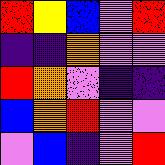[["red", "yellow", "blue", "violet", "red"], ["indigo", "indigo", "orange", "violet", "violet"], ["red", "orange", "violet", "indigo", "indigo"], ["blue", "orange", "red", "violet", "violet"], ["violet", "blue", "indigo", "violet", "red"]]